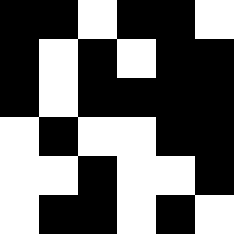[["black", "black", "white", "black", "black", "white"], ["black", "white", "black", "white", "black", "black"], ["black", "white", "black", "black", "black", "black"], ["white", "black", "white", "white", "black", "black"], ["white", "white", "black", "white", "white", "black"], ["white", "black", "black", "white", "black", "white"]]